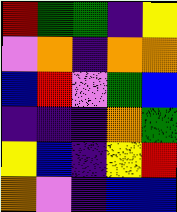[["red", "green", "green", "indigo", "yellow"], ["violet", "orange", "indigo", "orange", "orange"], ["blue", "red", "violet", "green", "blue"], ["indigo", "indigo", "indigo", "orange", "green"], ["yellow", "blue", "indigo", "yellow", "red"], ["orange", "violet", "indigo", "blue", "blue"]]